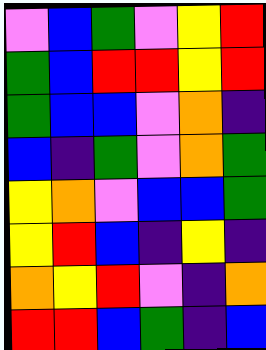[["violet", "blue", "green", "violet", "yellow", "red"], ["green", "blue", "red", "red", "yellow", "red"], ["green", "blue", "blue", "violet", "orange", "indigo"], ["blue", "indigo", "green", "violet", "orange", "green"], ["yellow", "orange", "violet", "blue", "blue", "green"], ["yellow", "red", "blue", "indigo", "yellow", "indigo"], ["orange", "yellow", "red", "violet", "indigo", "orange"], ["red", "red", "blue", "green", "indigo", "blue"]]